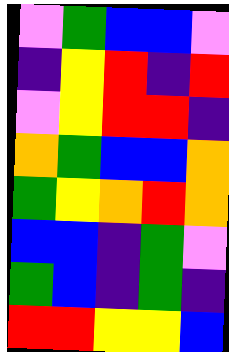[["violet", "green", "blue", "blue", "violet"], ["indigo", "yellow", "red", "indigo", "red"], ["violet", "yellow", "red", "red", "indigo"], ["orange", "green", "blue", "blue", "orange"], ["green", "yellow", "orange", "red", "orange"], ["blue", "blue", "indigo", "green", "violet"], ["green", "blue", "indigo", "green", "indigo"], ["red", "red", "yellow", "yellow", "blue"]]